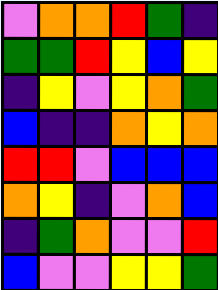[["violet", "orange", "orange", "red", "green", "indigo"], ["green", "green", "red", "yellow", "blue", "yellow"], ["indigo", "yellow", "violet", "yellow", "orange", "green"], ["blue", "indigo", "indigo", "orange", "yellow", "orange"], ["red", "red", "violet", "blue", "blue", "blue"], ["orange", "yellow", "indigo", "violet", "orange", "blue"], ["indigo", "green", "orange", "violet", "violet", "red"], ["blue", "violet", "violet", "yellow", "yellow", "green"]]